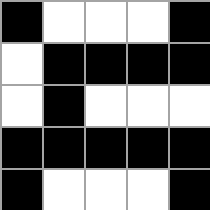[["black", "white", "white", "white", "black"], ["white", "black", "black", "black", "black"], ["white", "black", "white", "white", "white"], ["black", "black", "black", "black", "black"], ["black", "white", "white", "white", "black"]]